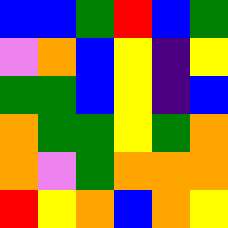[["blue", "blue", "green", "red", "blue", "green"], ["violet", "orange", "blue", "yellow", "indigo", "yellow"], ["green", "green", "blue", "yellow", "indigo", "blue"], ["orange", "green", "green", "yellow", "green", "orange"], ["orange", "violet", "green", "orange", "orange", "orange"], ["red", "yellow", "orange", "blue", "orange", "yellow"]]